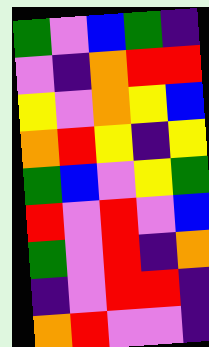[["green", "violet", "blue", "green", "indigo"], ["violet", "indigo", "orange", "red", "red"], ["yellow", "violet", "orange", "yellow", "blue"], ["orange", "red", "yellow", "indigo", "yellow"], ["green", "blue", "violet", "yellow", "green"], ["red", "violet", "red", "violet", "blue"], ["green", "violet", "red", "indigo", "orange"], ["indigo", "violet", "red", "red", "indigo"], ["orange", "red", "violet", "violet", "indigo"]]